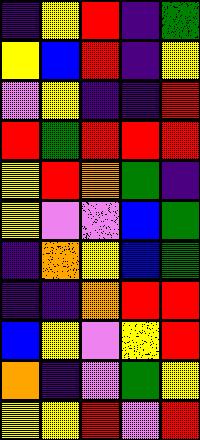[["indigo", "yellow", "red", "indigo", "green"], ["yellow", "blue", "red", "indigo", "yellow"], ["violet", "yellow", "indigo", "indigo", "red"], ["red", "green", "red", "red", "red"], ["yellow", "red", "orange", "green", "indigo"], ["yellow", "violet", "violet", "blue", "green"], ["indigo", "orange", "yellow", "blue", "green"], ["indigo", "indigo", "orange", "red", "red"], ["blue", "yellow", "violet", "yellow", "red"], ["orange", "indigo", "violet", "green", "yellow"], ["yellow", "yellow", "red", "violet", "red"]]